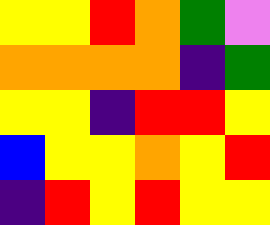[["yellow", "yellow", "red", "orange", "green", "violet"], ["orange", "orange", "orange", "orange", "indigo", "green"], ["yellow", "yellow", "indigo", "red", "red", "yellow"], ["blue", "yellow", "yellow", "orange", "yellow", "red"], ["indigo", "red", "yellow", "red", "yellow", "yellow"]]